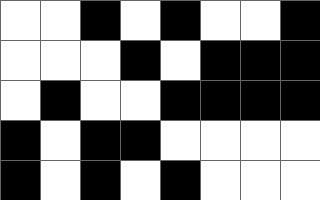[["white", "white", "black", "white", "black", "white", "white", "black"], ["white", "white", "white", "black", "white", "black", "black", "black"], ["white", "black", "white", "white", "black", "black", "black", "black"], ["black", "white", "black", "black", "white", "white", "white", "white"], ["black", "white", "black", "white", "black", "white", "white", "white"]]